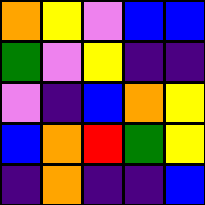[["orange", "yellow", "violet", "blue", "blue"], ["green", "violet", "yellow", "indigo", "indigo"], ["violet", "indigo", "blue", "orange", "yellow"], ["blue", "orange", "red", "green", "yellow"], ["indigo", "orange", "indigo", "indigo", "blue"]]